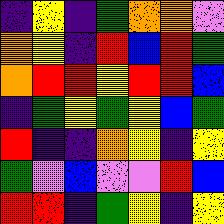[["indigo", "yellow", "indigo", "green", "orange", "orange", "violet"], ["orange", "yellow", "indigo", "red", "blue", "red", "green"], ["orange", "red", "red", "yellow", "red", "red", "blue"], ["indigo", "green", "yellow", "green", "yellow", "blue", "green"], ["red", "indigo", "indigo", "orange", "yellow", "indigo", "yellow"], ["green", "violet", "blue", "violet", "violet", "red", "blue"], ["red", "red", "indigo", "green", "yellow", "indigo", "yellow"]]